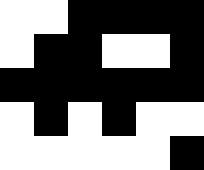[["white", "white", "black", "black", "black", "black"], ["white", "black", "black", "white", "white", "black"], ["black", "black", "black", "black", "black", "black"], ["white", "black", "white", "black", "white", "white"], ["white", "white", "white", "white", "white", "black"]]